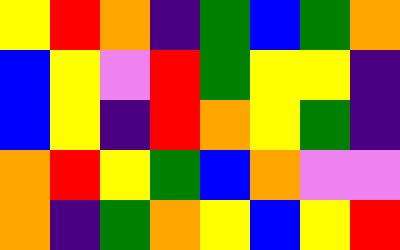[["yellow", "red", "orange", "indigo", "green", "blue", "green", "orange"], ["blue", "yellow", "violet", "red", "green", "yellow", "yellow", "indigo"], ["blue", "yellow", "indigo", "red", "orange", "yellow", "green", "indigo"], ["orange", "red", "yellow", "green", "blue", "orange", "violet", "violet"], ["orange", "indigo", "green", "orange", "yellow", "blue", "yellow", "red"]]